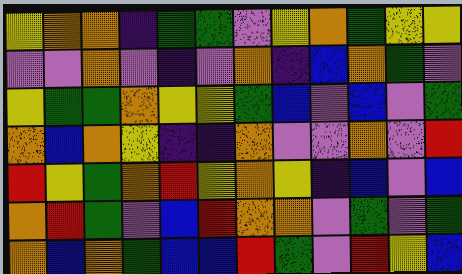[["yellow", "orange", "orange", "indigo", "green", "green", "violet", "yellow", "orange", "green", "yellow", "yellow"], ["violet", "violet", "orange", "violet", "indigo", "violet", "orange", "indigo", "blue", "orange", "green", "violet"], ["yellow", "green", "green", "orange", "yellow", "yellow", "green", "blue", "violet", "blue", "violet", "green"], ["orange", "blue", "orange", "yellow", "indigo", "indigo", "orange", "violet", "violet", "orange", "violet", "red"], ["red", "yellow", "green", "orange", "red", "yellow", "orange", "yellow", "indigo", "blue", "violet", "blue"], ["orange", "red", "green", "violet", "blue", "red", "orange", "orange", "violet", "green", "violet", "green"], ["orange", "blue", "orange", "green", "blue", "blue", "red", "green", "violet", "red", "yellow", "blue"]]